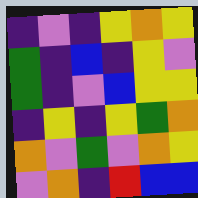[["indigo", "violet", "indigo", "yellow", "orange", "yellow"], ["green", "indigo", "blue", "indigo", "yellow", "violet"], ["green", "indigo", "violet", "blue", "yellow", "yellow"], ["indigo", "yellow", "indigo", "yellow", "green", "orange"], ["orange", "violet", "green", "violet", "orange", "yellow"], ["violet", "orange", "indigo", "red", "blue", "blue"]]